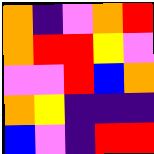[["orange", "indigo", "violet", "orange", "red"], ["orange", "red", "red", "yellow", "violet"], ["violet", "violet", "red", "blue", "orange"], ["orange", "yellow", "indigo", "indigo", "indigo"], ["blue", "violet", "indigo", "red", "red"]]